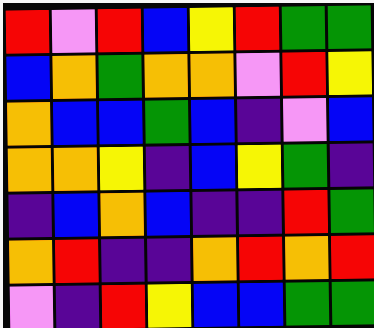[["red", "violet", "red", "blue", "yellow", "red", "green", "green"], ["blue", "orange", "green", "orange", "orange", "violet", "red", "yellow"], ["orange", "blue", "blue", "green", "blue", "indigo", "violet", "blue"], ["orange", "orange", "yellow", "indigo", "blue", "yellow", "green", "indigo"], ["indigo", "blue", "orange", "blue", "indigo", "indigo", "red", "green"], ["orange", "red", "indigo", "indigo", "orange", "red", "orange", "red"], ["violet", "indigo", "red", "yellow", "blue", "blue", "green", "green"]]